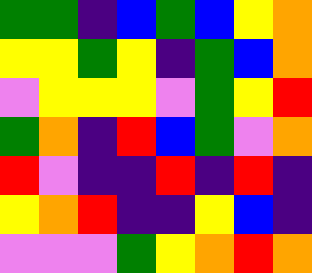[["green", "green", "indigo", "blue", "green", "blue", "yellow", "orange"], ["yellow", "yellow", "green", "yellow", "indigo", "green", "blue", "orange"], ["violet", "yellow", "yellow", "yellow", "violet", "green", "yellow", "red"], ["green", "orange", "indigo", "red", "blue", "green", "violet", "orange"], ["red", "violet", "indigo", "indigo", "red", "indigo", "red", "indigo"], ["yellow", "orange", "red", "indigo", "indigo", "yellow", "blue", "indigo"], ["violet", "violet", "violet", "green", "yellow", "orange", "red", "orange"]]